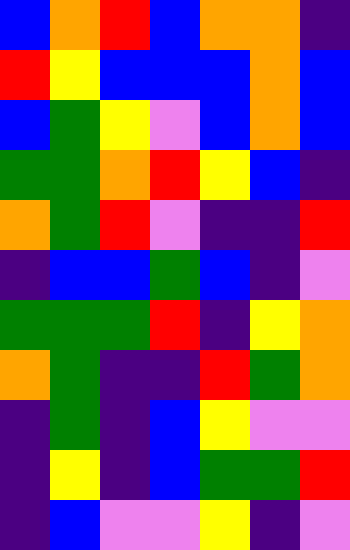[["blue", "orange", "red", "blue", "orange", "orange", "indigo"], ["red", "yellow", "blue", "blue", "blue", "orange", "blue"], ["blue", "green", "yellow", "violet", "blue", "orange", "blue"], ["green", "green", "orange", "red", "yellow", "blue", "indigo"], ["orange", "green", "red", "violet", "indigo", "indigo", "red"], ["indigo", "blue", "blue", "green", "blue", "indigo", "violet"], ["green", "green", "green", "red", "indigo", "yellow", "orange"], ["orange", "green", "indigo", "indigo", "red", "green", "orange"], ["indigo", "green", "indigo", "blue", "yellow", "violet", "violet"], ["indigo", "yellow", "indigo", "blue", "green", "green", "red"], ["indigo", "blue", "violet", "violet", "yellow", "indigo", "violet"]]